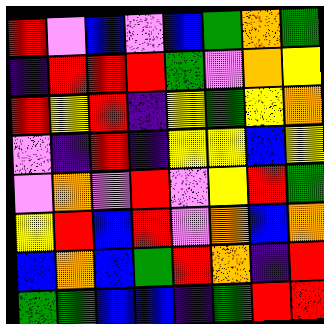[["red", "violet", "blue", "violet", "blue", "green", "orange", "green"], ["indigo", "red", "red", "red", "green", "violet", "orange", "yellow"], ["red", "yellow", "red", "indigo", "yellow", "green", "yellow", "orange"], ["violet", "indigo", "red", "indigo", "yellow", "yellow", "blue", "yellow"], ["violet", "orange", "violet", "red", "violet", "yellow", "red", "green"], ["yellow", "red", "blue", "red", "violet", "orange", "blue", "orange"], ["blue", "orange", "blue", "green", "red", "orange", "indigo", "red"], ["green", "green", "blue", "blue", "indigo", "green", "red", "red"]]